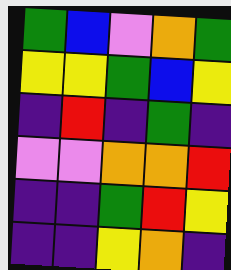[["green", "blue", "violet", "orange", "green"], ["yellow", "yellow", "green", "blue", "yellow"], ["indigo", "red", "indigo", "green", "indigo"], ["violet", "violet", "orange", "orange", "red"], ["indigo", "indigo", "green", "red", "yellow"], ["indigo", "indigo", "yellow", "orange", "indigo"]]